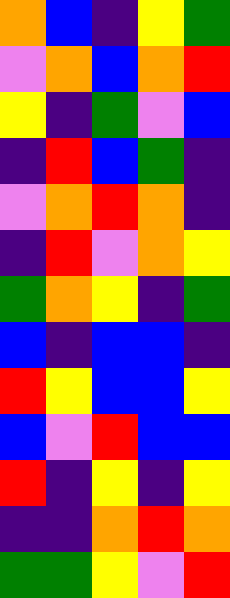[["orange", "blue", "indigo", "yellow", "green"], ["violet", "orange", "blue", "orange", "red"], ["yellow", "indigo", "green", "violet", "blue"], ["indigo", "red", "blue", "green", "indigo"], ["violet", "orange", "red", "orange", "indigo"], ["indigo", "red", "violet", "orange", "yellow"], ["green", "orange", "yellow", "indigo", "green"], ["blue", "indigo", "blue", "blue", "indigo"], ["red", "yellow", "blue", "blue", "yellow"], ["blue", "violet", "red", "blue", "blue"], ["red", "indigo", "yellow", "indigo", "yellow"], ["indigo", "indigo", "orange", "red", "orange"], ["green", "green", "yellow", "violet", "red"]]